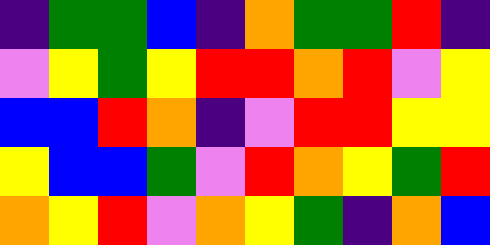[["indigo", "green", "green", "blue", "indigo", "orange", "green", "green", "red", "indigo"], ["violet", "yellow", "green", "yellow", "red", "red", "orange", "red", "violet", "yellow"], ["blue", "blue", "red", "orange", "indigo", "violet", "red", "red", "yellow", "yellow"], ["yellow", "blue", "blue", "green", "violet", "red", "orange", "yellow", "green", "red"], ["orange", "yellow", "red", "violet", "orange", "yellow", "green", "indigo", "orange", "blue"]]